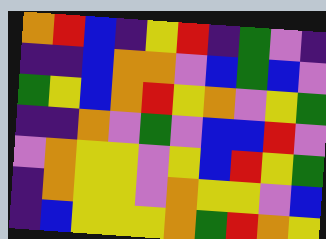[["orange", "red", "blue", "indigo", "yellow", "red", "indigo", "green", "violet", "indigo"], ["indigo", "indigo", "blue", "orange", "orange", "violet", "blue", "green", "blue", "violet"], ["green", "yellow", "blue", "orange", "red", "yellow", "orange", "violet", "yellow", "green"], ["indigo", "indigo", "orange", "violet", "green", "violet", "blue", "blue", "red", "violet"], ["violet", "orange", "yellow", "yellow", "violet", "yellow", "blue", "red", "yellow", "green"], ["indigo", "orange", "yellow", "yellow", "violet", "orange", "yellow", "yellow", "violet", "blue"], ["indigo", "blue", "yellow", "yellow", "yellow", "orange", "green", "red", "orange", "yellow"]]